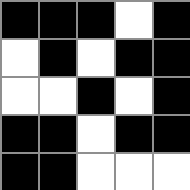[["black", "black", "black", "white", "black"], ["white", "black", "white", "black", "black"], ["white", "white", "black", "white", "black"], ["black", "black", "white", "black", "black"], ["black", "black", "white", "white", "white"]]